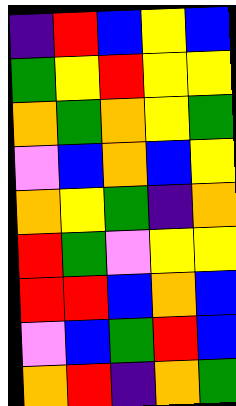[["indigo", "red", "blue", "yellow", "blue"], ["green", "yellow", "red", "yellow", "yellow"], ["orange", "green", "orange", "yellow", "green"], ["violet", "blue", "orange", "blue", "yellow"], ["orange", "yellow", "green", "indigo", "orange"], ["red", "green", "violet", "yellow", "yellow"], ["red", "red", "blue", "orange", "blue"], ["violet", "blue", "green", "red", "blue"], ["orange", "red", "indigo", "orange", "green"]]